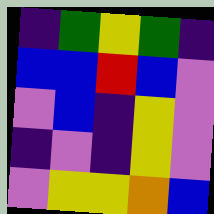[["indigo", "green", "yellow", "green", "indigo"], ["blue", "blue", "red", "blue", "violet"], ["violet", "blue", "indigo", "yellow", "violet"], ["indigo", "violet", "indigo", "yellow", "violet"], ["violet", "yellow", "yellow", "orange", "blue"]]